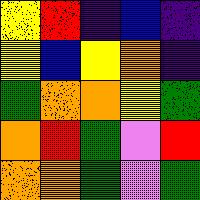[["yellow", "red", "indigo", "blue", "indigo"], ["yellow", "blue", "yellow", "orange", "indigo"], ["green", "orange", "orange", "yellow", "green"], ["orange", "red", "green", "violet", "red"], ["orange", "orange", "green", "violet", "green"]]